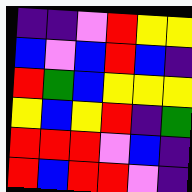[["indigo", "indigo", "violet", "red", "yellow", "yellow"], ["blue", "violet", "blue", "red", "blue", "indigo"], ["red", "green", "blue", "yellow", "yellow", "yellow"], ["yellow", "blue", "yellow", "red", "indigo", "green"], ["red", "red", "red", "violet", "blue", "indigo"], ["red", "blue", "red", "red", "violet", "indigo"]]